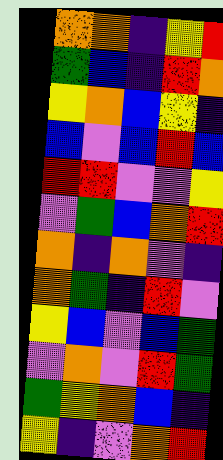[["orange", "orange", "indigo", "yellow", "red"], ["green", "blue", "indigo", "red", "orange"], ["yellow", "orange", "blue", "yellow", "indigo"], ["blue", "violet", "blue", "red", "blue"], ["red", "red", "violet", "violet", "yellow"], ["violet", "green", "blue", "orange", "red"], ["orange", "indigo", "orange", "violet", "indigo"], ["orange", "green", "indigo", "red", "violet"], ["yellow", "blue", "violet", "blue", "green"], ["violet", "orange", "violet", "red", "green"], ["green", "yellow", "orange", "blue", "indigo"], ["yellow", "indigo", "violet", "orange", "red"]]